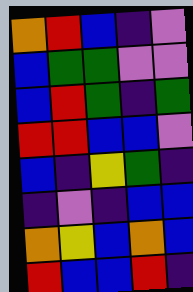[["orange", "red", "blue", "indigo", "violet"], ["blue", "green", "green", "violet", "violet"], ["blue", "red", "green", "indigo", "green"], ["red", "red", "blue", "blue", "violet"], ["blue", "indigo", "yellow", "green", "indigo"], ["indigo", "violet", "indigo", "blue", "blue"], ["orange", "yellow", "blue", "orange", "blue"], ["red", "blue", "blue", "red", "indigo"]]